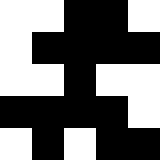[["white", "white", "black", "black", "white"], ["white", "black", "black", "black", "black"], ["white", "white", "black", "white", "white"], ["black", "black", "black", "black", "white"], ["white", "black", "white", "black", "black"]]